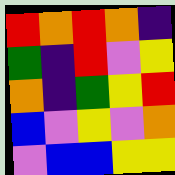[["red", "orange", "red", "orange", "indigo"], ["green", "indigo", "red", "violet", "yellow"], ["orange", "indigo", "green", "yellow", "red"], ["blue", "violet", "yellow", "violet", "orange"], ["violet", "blue", "blue", "yellow", "yellow"]]